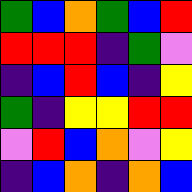[["green", "blue", "orange", "green", "blue", "red"], ["red", "red", "red", "indigo", "green", "violet"], ["indigo", "blue", "red", "blue", "indigo", "yellow"], ["green", "indigo", "yellow", "yellow", "red", "red"], ["violet", "red", "blue", "orange", "violet", "yellow"], ["indigo", "blue", "orange", "indigo", "orange", "blue"]]